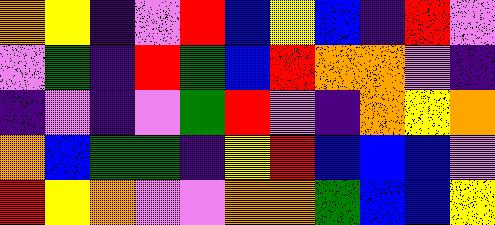[["orange", "yellow", "indigo", "violet", "red", "blue", "yellow", "blue", "indigo", "red", "violet"], ["violet", "green", "indigo", "red", "green", "blue", "red", "orange", "orange", "violet", "indigo"], ["indigo", "violet", "indigo", "violet", "green", "red", "violet", "indigo", "orange", "yellow", "orange"], ["orange", "blue", "green", "green", "indigo", "yellow", "red", "blue", "blue", "blue", "violet"], ["red", "yellow", "orange", "violet", "violet", "orange", "orange", "green", "blue", "blue", "yellow"]]